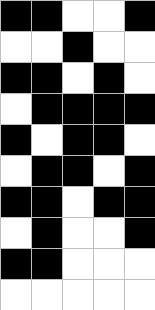[["black", "black", "white", "white", "black"], ["white", "white", "black", "white", "white"], ["black", "black", "white", "black", "white"], ["white", "black", "black", "black", "black"], ["black", "white", "black", "black", "white"], ["white", "black", "black", "white", "black"], ["black", "black", "white", "black", "black"], ["white", "black", "white", "white", "black"], ["black", "black", "white", "white", "white"], ["white", "white", "white", "white", "white"]]